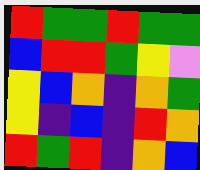[["red", "green", "green", "red", "green", "green"], ["blue", "red", "red", "green", "yellow", "violet"], ["yellow", "blue", "orange", "indigo", "orange", "green"], ["yellow", "indigo", "blue", "indigo", "red", "orange"], ["red", "green", "red", "indigo", "orange", "blue"]]